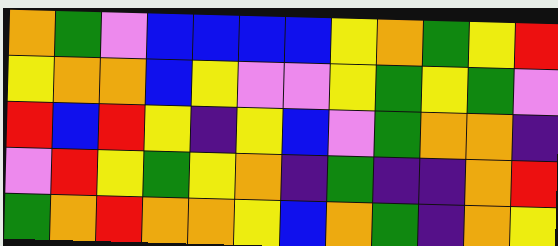[["orange", "green", "violet", "blue", "blue", "blue", "blue", "yellow", "orange", "green", "yellow", "red"], ["yellow", "orange", "orange", "blue", "yellow", "violet", "violet", "yellow", "green", "yellow", "green", "violet"], ["red", "blue", "red", "yellow", "indigo", "yellow", "blue", "violet", "green", "orange", "orange", "indigo"], ["violet", "red", "yellow", "green", "yellow", "orange", "indigo", "green", "indigo", "indigo", "orange", "red"], ["green", "orange", "red", "orange", "orange", "yellow", "blue", "orange", "green", "indigo", "orange", "yellow"]]